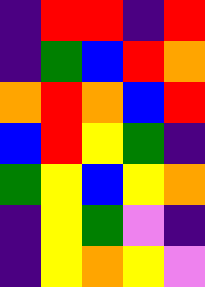[["indigo", "red", "red", "indigo", "red"], ["indigo", "green", "blue", "red", "orange"], ["orange", "red", "orange", "blue", "red"], ["blue", "red", "yellow", "green", "indigo"], ["green", "yellow", "blue", "yellow", "orange"], ["indigo", "yellow", "green", "violet", "indigo"], ["indigo", "yellow", "orange", "yellow", "violet"]]